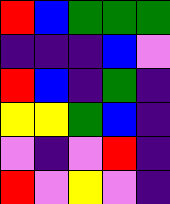[["red", "blue", "green", "green", "green"], ["indigo", "indigo", "indigo", "blue", "violet"], ["red", "blue", "indigo", "green", "indigo"], ["yellow", "yellow", "green", "blue", "indigo"], ["violet", "indigo", "violet", "red", "indigo"], ["red", "violet", "yellow", "violet", "indigo"]]